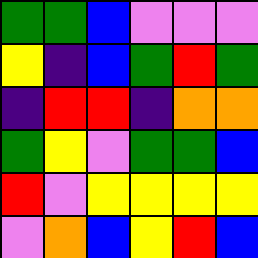[["green", "green", "blue", "violet", "violet", "violet"], ["yellow", "indigo", "blue", "green", "red", "green"], ["indigo", "red", "red", "indigo", "orange", "orange"], ["green", "yellow", "violet", "green", "green", "blue"], ["red", "violet", "yellow", "yellow", "yellow", "yellow"], ["violet", "orange", "blue", "yellow", "red", "blue"]]